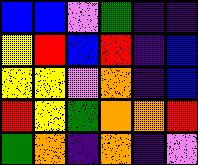[["blue", "blue", "violet", "green", "indigo", "indigo"], ["yellow", "red", "blue", "red", "indigo", "blue"], ["yellow", "yellow", "violet", "orange", "indigo", "blue"], ["red", "yellow", "green", "orange", "orange", "red"], ["green", "orange", "indigo", "orange", "indigo", "violet"]]